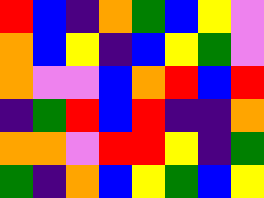[["red", "blue", "indigo", "orange", "green", "blue", "yellow", "violet"], ["orange", "blue", "yellow", "indigo", "blue", "yellow", "green", "violet"], ["orange", "violet", "violet", "blue", "orange", "red", "blue", "red"], ["indigo", "green", "red", "blue", "red", "indigo", "indigo", "orange"], ["orange", "orange", "violet", "red", "red", "yellow", "indigo", "green"], ["green", "indigo", "orange", "blue", "yellow", "green", "blue", "yellow"]]